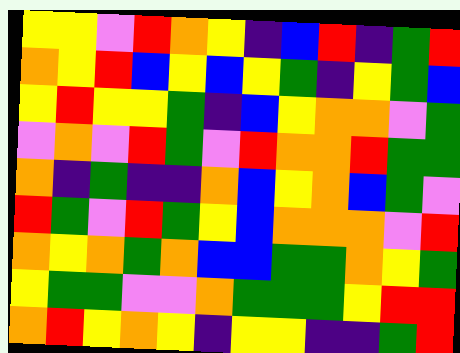[["yellow", "yellow", "violet", "red", "orange", "yellow", "indigo", "blue", "red", "indigo", "green", "red"], ["orange", "yellow", "red", "blue", "yellow", "blue", "yellow", "green", "indigo", "yellow", "green", "blue"], ["yellow", "red", "yellow", "yellow", "green", "indigo", "blue", "yellow", "orange", "orange", "violet", "green"], ["violet", "orange", "violet", "red", "green", "violet", "red", "orange", "orange", "red", "green", "green"], ["orange", "indigo", "green", "indigo", "indigo", "orange", "blue", "yellow", "orange", "blue", "green", "violet"], ["red", "green", "violet", "red", "green", "yellow", "blue", "orange", "orange", "orange", "violet", "red"], ["orange", "yellow", "orange", "green", "orange", "blue", "blue", "green", "green", "orange", "yellow", "green"], ["yellow", "green", "green", "violet", "violet", "orange", "green", "green", "green", "yellow", "red", "red"], ["orange", "red", "yellow", "orange", "yellow", "indigo", "yellow", "yellow", "indigo", "indigo", "green", "red"]]